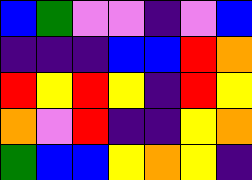[["blue", "green", "violet", "violet", "indigo", "violet", "blue"], ["indigo", "indigo", "indigo", "blue", "blue", "red", "orange"], ["red", "yellow", "red", "yellow", "indigo", "red", "yellow"], ["orange", "violet", "red", "indigo", "indigo", "yellow", "orange"], ["green", "blue", "blue", "yellow", "orange", "yellow", "indigo"]]